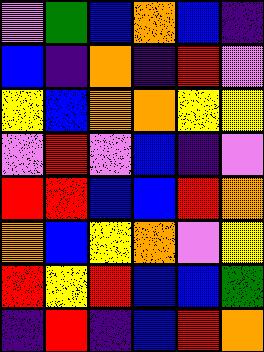[["violet", "green", "blue", "orange", "blue", "indigo"], ["blue", "indigo", "orange", "indigo", "red", "violet"], ["yellow", "blue", "orange", "orange", "yellow", "yellow"], ["violet", "red", "violet", "blue", "indigo", "violet"], ["red", "red", "blue", "blue", "red", "orange"], ["orange", "blue", "yellow", "orange", "violet", "yellow"], ["red", "yellow", "red", "blue", "blue", "green"], ["indigo", "red", "indigo", "blue", "red", "orange"]]